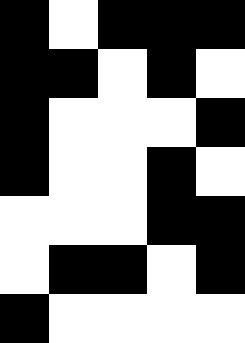[["black", "white", "black", "black", "black"], ["black", "black", "white", "black", "white"], ["black", "white", "white", "white", "black"], ["black", "white", "white", "black", "white"], ["white", "white", "white", "black", "black"], ["white", "black", "black", "white", "black"], ["black", "white", "white", "white", "white"]]